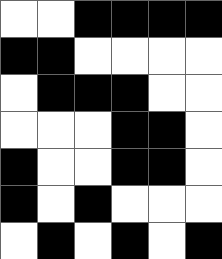[["white", "white", "black", "black", "black", "black"], ["black", "black", "white", "white", "white", "white"], ["white", "black", "black", "black", "white", "white"], ["white", "white", "white", "black", "black", "white"], ["black", "white", "white", "black", "black", "white"], ["black", "white", "black", "white", "white", "white"], ["white", "black", "white", "black", "white", "black"]]